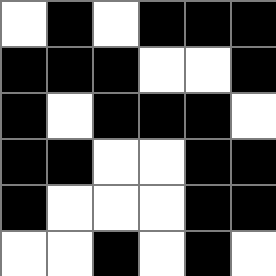[["white", "black", "white", "black", "black", "black"], ["black", "black", "black", "white", "white", "black"], ["black", "white", "black", "black", "black", "white"], ["black", "black", "white", "white", "black", "black"], ["black", "white", "white", "white", "black", "black"], ["white", "white", "black", "white", "black", "white"]]